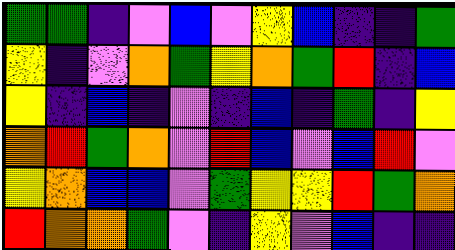[["green", "green", "indigo", "violet", "blue", "violet", "yellow", "blue", "indigo", "indigo", "green"], ["yellow", "indigo", "violet", "orange", "green", "yellow", "orange", "green", "red", "indigo", "blue"], ["yellow", "indigo", "blue", "indigo", "violet", "indigo", "blue", "indigo", "green", "indigo", "yellow"], ["orange", "red", "green", "orange", "violet", "red", "blue", "violet", "blue", "red", "violet"], ["yellow", "orange", "blue", "blue", "violet", "green", "yellow", "yellow", "red", "green", "orange"], ["red", "orange", "orange", "green", "violet", "indigo", "yellow", "violet", "blue", "indigo", "indigo"]]